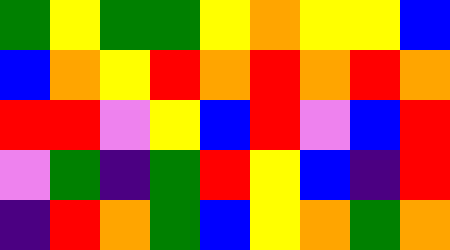[["green", "yellow", "green", "green", "yellow", "orange", "yellow", "yellow", "blue"], ["blue", "orange", "yellow", "red", "orange", "red", "orange", "red", "orange"], ["red", "red", "violet", "yellow", "blue", "red", "violet", "blue", "red"], ["violet", "green", "indigo", "green", "red", "yellow", "blue", "indigo", "red"], ["indigo", "red", "orange", "green", "blue", "yellow", "orange", "green", "orange"]]